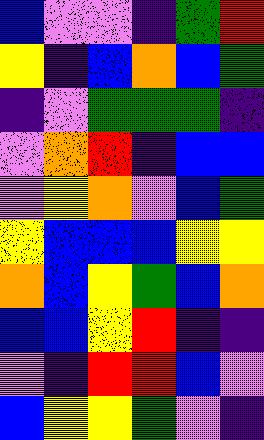[["blue", "violet", "violet", "indigo", "green", "red"], ["yellow", "indigo", "blue", "orange", "blue", "green"], ["indigo", "violet", "green", "green", "green", "indigo"], ["violet", "orange", "red", "indigo", "blue", "blue"], ["violet", "yellow", "orange", "violet", "blue", "green"], ["yellow", "blue", "blue", "blue", "yellow", "yellow"], ["orange", "blue", "yellow", "green", "blue", "orange"], ["blue", "blue", "yellow", "red", "indigo", "indigo"], ["violet", "indigo", "red", "red", "blue", "violet"], ["blue", "yellow", "yellow", "green", "violet", "indigo"]]